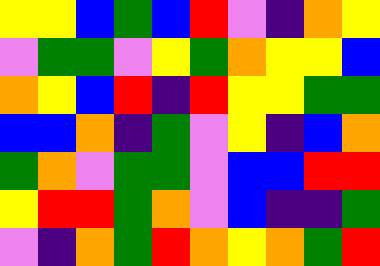[["yellow", "yellow", "blue", "green", "blue", "red", "violet", "indigo", "orange", "yellow"], ["violet", "green", "green", "violet", "yellow", "green", "orange", "yellow", "yellow", "blue"], ["orange", "yellow", "blue", "red", "indigo", "red", "yellow", "yellow", "green", "green"], ["blue", "blue", "orange", "indigo", "green", "violet", "yellow", "indigo", "blue", "orange"], ["green", "orange", "violet", "green", "green", "violet", "blue", "blue", "red", "red"], ["yellow", "red", "red", "green", "orange", "violet", "blue", "indigo", "indigo", "green"], ["violet", "indigo", "orange", "green", "red", "orange", "yellow", "orange", "green", "red"]]